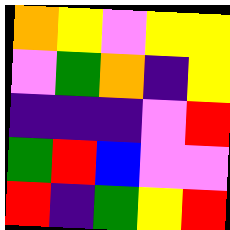[["orange", "yellow", "violet", "yellow", "yellow"], ["violet", "green", "orange", "indigo", "yellow"], ["indigo", "indigo", "indigo", "violet", "red"], ["green", "red", "blue", "violet", "violet"], ["red", "indigo", "green", "yellow", "red"]]